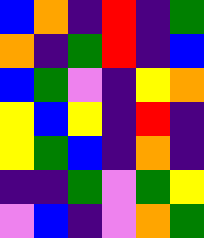[["blue", "orange", "indigo", "red", "indigo", "green"], ["orange", "indigo", "green", "red", "indigo", "blue"], ["blue", "green", "violet", "indigo", "yellow", "orange"], ["yellow", "blue", "yellow", "indigo", "red", "indigo"], ["yellow", "green", "blue", "indigo", "orange", "indigo"], ["indigo", "indigo", "green", "violet", "green", "yellow"], ["violet", "blue", "indigo", "violet", "orange", "green"]]